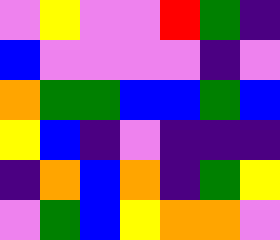[["violet", "yellow", "violet", "violet", "red", "green", "indigo"], ["blue", "violet", "violet", "violet", "violet", "indigo", "violet"], ["orange", "green", "green", "blue", "blue", "green", "blue"], ["yellow", "blue", "indigo", "violet", "indigo", "indigo", "indigo"], ["indigo", "orange", "blue", "orange", "indigo", "green", "yellow"], ["violet", "green", "blue", "yellow", "orange", "orange", "violet"]]